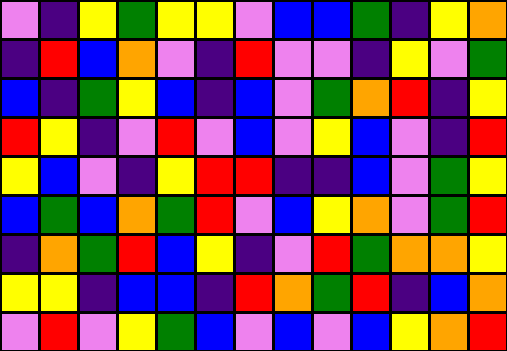[["violet", "indigo", "yellow", "green", "yellow", "yellow", "violet", "blue", "blue", "green", "indigo", "yellow", "orange"], ["indigo", "red", "blue", "orange", "violet", "indigo", "red", "violet", "violet", "indigo", "yellow", "violet", "green"], ["blue", "indigo", "green", "yellow", "blue", "indigo", "blue", "violet", "green", "orange", "red", "indigo", "yellow"], ["red", "yellow", "indigo", "violet", "red", "violet", "blue", "violet", "yellow", "blue", "violet", "indigo", "red"], ["yellow", "blue", "violet", "indigo", "yellow", "red", "red", "indigo", "indigo", "blue", "violet", "green", "yellow"], ["blue", "green", "blue", "orange", "green", "red", "violet", "blue", "yellow", "orange", "violet", "green", "red"], ["indigo", "orange", "green", "red", "blue", "yellow", "indigo", "violet", "red", "green", "orange", "orange", "yellow"], ["yellow", "yellow", "indigo", "blue", "blue", "indigo", "red", "orange", "green", "red", "indigo", "blue", "orange"], ["violet", "red", "violet", "yellow", "green", "blue", "violet", "blue", "violet", "blue", "yellow", "orange", "red"]]